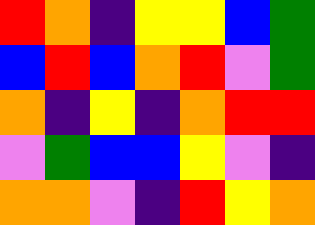[["red", "orange", "indigo", "yellow", "yellow", "blue", "green"], ["blue", "red", "blue", "orange", "red", "violet", "green"], ["orange", "indigo", "yellow", "indigo", "orange", "red", "red"], ["violet", "green", "blue", "blue", "yellow", "violet", "indigo"], ["orange", "orange", "violet", "indigo", "red", "yellow", "orange"]]